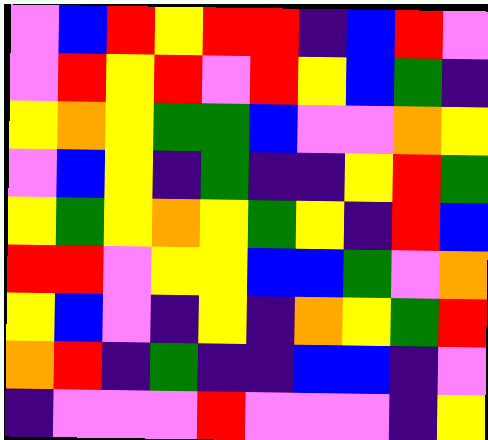[["violet", "blue", "red", "yellow", "red", "red", "indigo", "blue", "red", "violet"], ["violet", "red", "yellow", "red", "violet", "red", "yellow", "blue", "green", "indigo"], ["yellow", "orange", "yellow", "green", "green", "blue", "violet", "violet", "orange", "yellow"], ["violet", "blue", "yellow", "indigo", "green", "indigo", "indigo", "yellow", "red", "green"], ["yellow", "green", "yellow", "orange", "yellow", "green", "yellow", "indigo", "red", "blue"], ["red", "red", "violet", "yellow", "yellow", "blue", "blue", "green", "violet", "orange"], ["yellow", "blue", "violet", "indigo", "yellow", "indigo", "orange", "yellow", "green", "red"], ["orange", "red", "indigo", "green", "indigo", "indigo", "blue", "blue", "indigo", "violet"], ["indigo", "violet", "violet", "violet", "red", "violet", "violet", "violet", "indigo", "yellow"]]